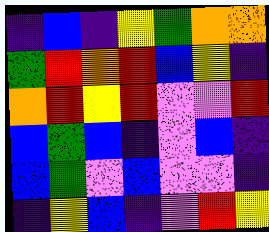[["indigo", "blue", "indigo", "yellow", "green", "orange", "orange"], ["green", "red", "orange", "red", "blue", "yellow", "indigo"], ["orange", "red", "yellow", "red", "violet", "violet", "red"], ["blue", "green", "blue", "indigo", "violet", "blue", "indigo"], ["blue", "green", "violet", "blue", "violet", "violet", "indigo"], ["indigo", "yellow", "blue", "indigo", "violet", "red", "yellow"]]